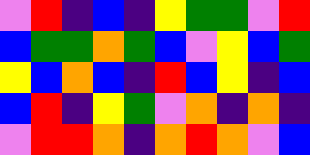[["violet", "red", "indigo", "blue", "indigo", "yellow", "green", "green", "violet", "red"], ["blue", "green", "green", "orange", "green", "blue", "violet", "yellow", "blue", "green"], ["yellow", "blue", "orange", "blue", "indigo", "red", "blue", "yellow", "indigo", "blue"], ["blue", "red", "indigo", "yellow", "green", "violet", "orange", "indigo", "orange", "indigo"], ["violet", "red", "red", "orange", "indigo", "orange", "red", "orange", "violet", "blue"]]